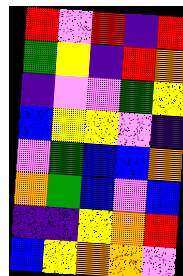[["red", "violet", "red", "indigo", "red"], ["green", "yellow", "indigo", "red", "orange"], ["indigo", "violet", "violet", "green", "yellow"], ["blue", "yellow", "yellow", "violet", "indigo"], ["violet", "green", "blue", "blue", "orange"], ["orange", "green", "blue", "violet", "blue"], ["indigo", "indigo", "yellow", "orange", "red"], ["blue", "yellow", "orange", "orange", "violet"]]